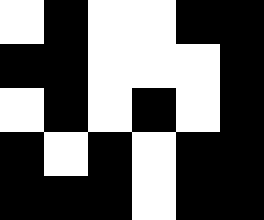[["white", "black", "white", "white", "black", "black"], ["black", "black", "white", "white", "white", "black"], ["white", "black", "white", "black", "white", "black"], ["black", "white", "black", "white", "black", "black"], ["black", "black", "black", "white", "black", "black"]]